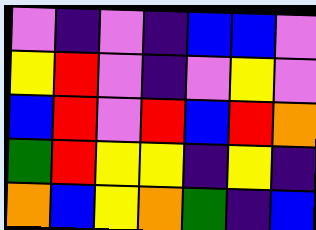[["violet", "indigo", "violet", "indigo", "blue", "blue", "violet"], ["yellow", "red", "violet", "indigo", "violet", "yellow", "violet"], ["blue", "red", "violet", "red", "blue", "red", "orange"], ["green", "red", "yellow", "yellow", "indigo", "yellow", "indigo"], ["orange", "blue", "yellow", "orange", "green", "indigo", "blue"]]